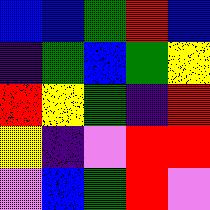[["blue", "blue", "green", "red", "blue"], ["indigo", "green", "blue", "green", "yellow"], ["red", "yellow", "green", "indigo", "red"], ["yellow", "indigo", "violet", "red", "red"], ["violet", "blue", "green", "red", "violet"]]